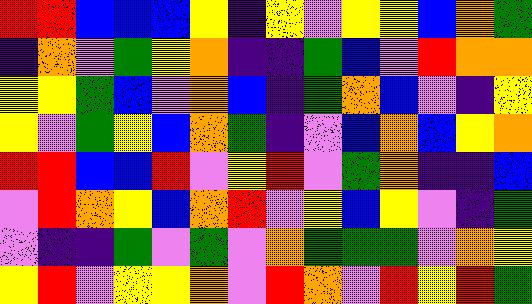[["red", "red", "blue", "blue", "blue", "yellow", "indigo", "yellow", "violet", "yellow", "yellow", "blue", "orange", "green"], ["indigo", "orange", "violet", "green", "yellow", "orange", "indigo", "indigo", "green", "blue", "violet", "red", "orange", "orange"], ["yellow", "yellow", "green", "blue", "violet", "orange", "blue", "indigo", "green", "orange", "blue", "violet", "indigo", "yellow"], ["yellow", "violet", "green", "yellow", "blue", "orange", "green", "indigo", "violet", "blue", "orange", "blue", "yellow", "orange"], ["red", "red", "blue", "blue", "red", "violet", "yellow", "red", "violet", "green", "orange", "indigo", "indigo", "blue"], ["violet", "red", "orange", "yellow", "blue", "orange", "red", "violet", "yellow", "blue", "yellow", "violet", "indigo", "green"], ["violet", "indigo", "indigo", "green", "violet", "green", "violet", "orange", "green", "green", "green", "violet", "orange", "yellow"], ["yellow", "red", "violet", "yellow", "yellow", "orange", "violet", "red", "orange", "violet", "red", "yellow", "red", "green"]]